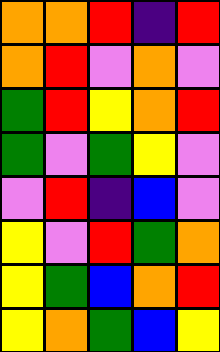[["orange", "orange", "red", "indigo", "red"], ["orange", "red", "violet", "orange", "violet"], ["green", "red", "yellow", "orange", "red"], ["green", "violet", "green", "yellow", "violet"], ["violet", "red", "indigo", "blue", "violet"], ["yellow", "violet", "red", "green", "orange"], ["yellow", "green", "blue", "orange", "red"], ["yellow", "orange", "green", "blue", "yellow"]]